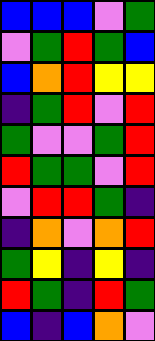[["blue", "blue", "blue", "violet", "green"], ["violet", "green", "red", "green", "blue"], ["blue", "orange", "red", "yellow", "yellow"], ["indigo", "green", "red", "violet", "red"], ["green", "violet", "violet", "green", "red"], ["red", "green", "green", "violet", "red"], ["violet", "red", "red", "green", "indigo"], ["indigo", "orange", "violet", "orange", "red"], ["green", "yellow", "indigo", "yellow", "indigo"], ["red", "green", "indigo", "red", "green"], ["blue", "indigo", "blue", "orange", "violet"]]